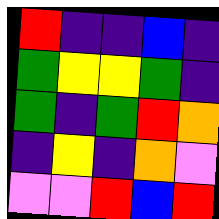[["red", "indigo", "indigo", "blue", "indigo"], ["green", "yellow", "yellow", "green", "indigo"], ["green", "indigo", "green", "red", "orange"], ["indigo", "yellow", "indigo", "orange", "violet"], ["violet", "violet", "red", "blue", "red"]]